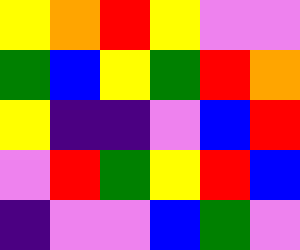[["yellow", "orange", "red", "yellow", "violet", "violet"], ["green", "blue", "yellow", "green", "red", "orange"], ["yellow", "indigo", "indigo", "violet", "blue", "red"], ["violet", "red", "green", "yellow", "red", "blue"], ["indigo", "violet", "violet", "blue", "green", "violet"]]